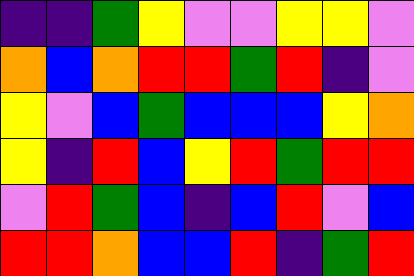[["indigo", "indigo", "green", "yellow", "violet", "violet", "yellow", "yellow", "violet"], ["orange", "blue", "orange", "red", "red", "green", "red", "indigo", "violet"], ["yellow", "violet", "blue", "green", "blue", "blue", "blue", "yellow", "orange"], ["yellow", "indigo", "red", "blue", "yellow", "red", "green", "red", "red"], ["violet", "red", "green", "blue", "indigo", "blue", "red", "violet", "blue"], ["red", "red", "orange", "blue", "blue", "red", "indigo", "green", "red"]]